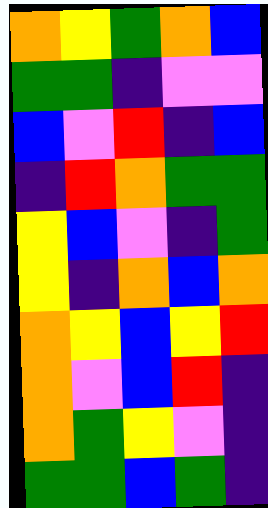[["orange", "yellow", "green", "orange", "blue"], ["green", "green", "indigo", "violet", "violet"], ["blue", "violet", "red", "indigo", "blue"], ["indigo", "red", "orange", "green", "green"], ["yellow", "blue", "violet", "indigo", "green"], ["yellow", "indigo", "orange", "blue", "orange"], ["orange", "yellow", "blue", "yellow", "red"], ["orange", "violet", "blue", "red", "indigo"], ["orange", "green", "yellow", "violet", "indigo"], ["green", "green", "blue", "green", "indigo"]]